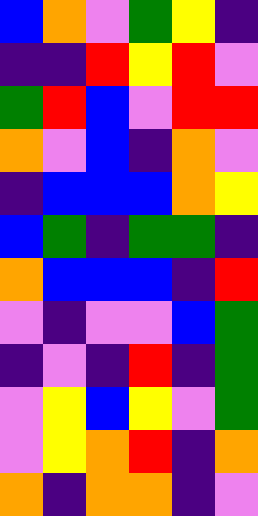[["blue", "orange", "violet", "green", "yellow", "indigo"], ["indigo", "indigo", "red", "yellow", "red", "violet"], ["green", "red", "blue", "violet", "red", "red"], ["orange", "violet", "blue", "indigo", "orange", "violet"], ["indigo", "blue", "blue", "blue", "orange", "yellow"], ["blue", "green", "indigo", "green", "green", "indigo"], ["orange", "blue", "blue", "blue", "indigo", "red"], ["violet", "indigo", "violet", "violet", "blue", "green"], ["indigo", "violet", "indigo", "red", "indigo", "green"], ["violet", "yellow", "blue", "yellow", "violet", "green"], ["violet", "yellow", "orange", "red", "indigo", "orange"], ["orange", "indigo", "orange", "orange", "indigo", "violet"]]